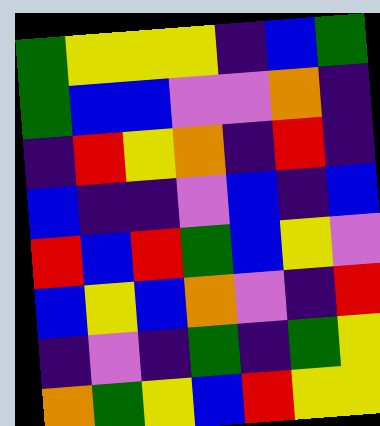[["green", "yellow", "yellow", "yellow", "indigo", "blue", "green"], ["green", "blue", "blue", "violet", "violet", "orange", "indigo"], ["indigo", "red", "yellow", "orange", "indigo", "red", "indigo"], ["blue", "indigo", "indigo", "violet", "blue", "indigo", "blue"], ["red", "blue", "red", "green", "blue", "yellow", "violet"], ["blue", "yellow", "blue", "orange", "violet", "indigo", "red"], ["indigo", "violet", "indigo", "green", "indigo", "green", "yellow"], ["orange", "green", "yellow", "blue", "red", "yellow", "yellow"]]